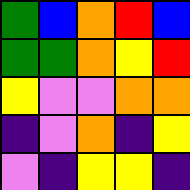[["green", "blue", "orange", "red", "blue"], ["green", "green", "orange", "yellow", "red"], ["yellow", "violet", "violet", "orange", "orange"], ["indigo", "violet", "orange", "indigo", "yellow"], ["violet", "indigo", "yellow", "yellow", "indigo"]]